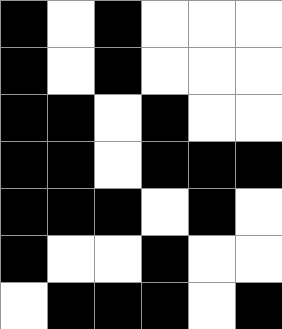[["black", "white", "black", "white", "white", "white"], ["black", "white", "black", "white", "white", "white"], ["black", "black", "white", "black", "white", "white"], ["black", "black", "white", "black", "black", "black"], ["black", "black", "black", "white", "black", "white"], ["black", "white", "white", "black", "white", "white"], ["white", "black", "black", "black", "white", "black"]]